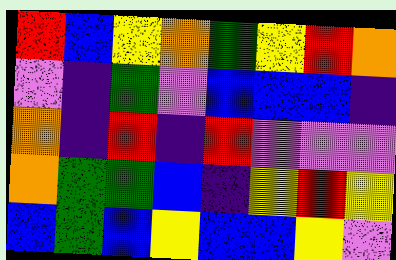[["red", "blue", "yellow", "orange", "green", "yellow", "red", "orange"], ["violet", "indigo", "green", "violet", "blue", "blue", "blue", "indigo"], ["orange", "indigo", "red", "indigo", "red", "violet", "violet", "violet"], ["orange", "green", "green", "blue", "indigo", "yellow", "red", "yellow"], ["blue", "green", "blue", "yellow", "blue", "blue", "yellow", "violet"]]